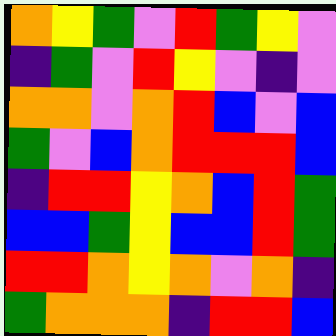[["orange", "yellow", "green", "violet", "red", "green", "yellow", "violet"], ["indigo", "green", "violet", "red", "yellow", "violet", "indigo", "violet"], ["orange", "orange", "violet", "orange", "red", "blue", "violet", "blue"], ["green", "violet", "blue", "orange", "red", "red", "red", "blue"], ["indigo", "red", "red", "yellow", "orange", "blue", "red", "green"], ["blue", "blue", "green", "yellow", "blue", "blue", "red", "green"], ["red", "red", "orange", "yellow", "orange", "violet", "orange", "indigo"], ["green", "orange", "orange", "orange", "indigo", "red", "red", "blue"]]